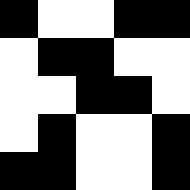[["black", "white", "white", "black", "black"], ["white", "black", "black", "white", "white"], ["white", "white", "black", "black", "white"], ["white", "black", "white", "white", "black"], ["black", "black", "white", "white", "black"]]